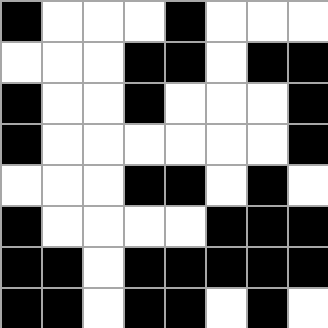[["black", "white", "white", "white", "black", "white", "white", "white"], ["white", "white", "white", "black", "black", "white", "black", "black"], ["black", "white", "white", "black", "white", "white", "white", "black"], ["black", "white", "white", "white", "white", "white", "white", "black"], ["white", "white", "white", "black", "black", "white", "black", "white"], ["black", "white", "white", "white", "white", "black", "black", "black"], ["black", "black", "white", "black", "black", "black", "black", "black"], ["black", "black", "white", "black", "black", "white", "black", "white"]]